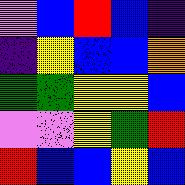[["violet", "blue", "red", "blue", "indigo"], ["indigo", "yellow", "blue", "blue", "orange"], ["green", "green", "yellow", "yellow", "blue"], ["violet", "violet", "yellow", "green", "red"], ["red", "blue", "blue", "yellow", "blue"]]